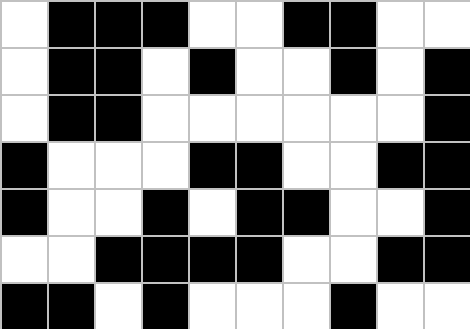[["white", "black", "black", "black", "white", "white", "black", "black", "white", "white"], ["white", "black", "black", "white", "black", "white", "white", "black", "white", "black"], ["white", "black", "black", "white", "white", "white", "white", "white", "white", "black"], ["black", "white", "white", "white", "black", "black", "white", "white", "black", "black"], ["black", "white", "white", "black", "white", "black", "black", "white", "white", "black"], ["white", "white", "black", "black", "black", "black", "white", "white", "black", "black"], ["black", "black", "white", "black", "white", "white", "white", "black", "white", "white"]]